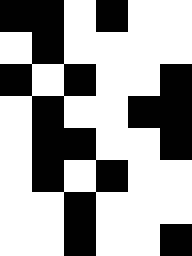[["black", "black", "white", "black", "white", "white"], ["white", "black", "white", "white", "white", "white"], ["black", "white", "black", "white", "white", "black"], ["white", "black", "white", "white", "black", "black"], ["white", "black", "black", "white", "white", "black"], ["white", "black", "white", "black", "white", "white"], ["white", "white", "black", "white", "white", "white"], ["white", "white", "black", "white", "white", "black"]]